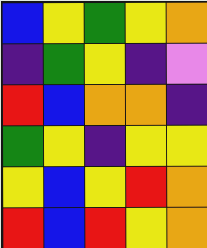[["blue", "yellow", "green", "yellow", "orange"], ["indigo", "green", "yellow", "indigo", "violet"], ["red", "blue", "orange", "orange", "indigo"], ["green", "yellow", "indigo", "yellow", "yellow"], ["yellow", "blue", "yellow", "red", "orange"], ["red", "blue", "red", "yellow", "orange"]]